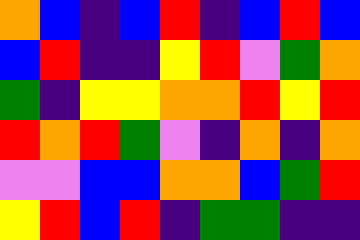[["orange", "blue", "indigo", "blue", "red", "indigo", "blue", "red", "blue"], ["blue", "red", "indigo", "indigo", "yellow", "red", "violet", "green", "orange"], ["green", "indigo", "yellow", "yellow", "orange", "orange", "red", "yellow", "red"], ["red", "orange", "red", "green", "violet", "indigo", "orange", "indigo", "orange"], ["violet", "violet", "blue", "blue", "orange", "orange", "blue", "green", "red"], ["yellow", "red", "blue", "red", "indigo", "green", "green", "indigo", "indigo"]]